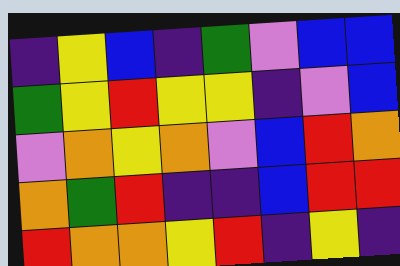[["indigo", "yellow", "blue", "indigo", "green", "violet", "blue", "blue"], ["green", "yellow", "red", "yellow", "yellow", "indigo", "violet", "blue"], ["violet", "orange", "yellow", "orange", "violet", "blue", "red", "orange"], ["orange", "green", "red", "indigo", "indigo", "blue", "red", "red"], ["red", "orange", "orange", "yellow", "red", "indigo", "yellow", "indigo"]]